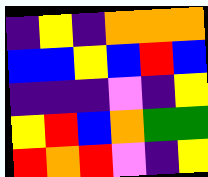[["indigo", "yellow", "indigo", "orange", "orange", "orange"], ["blue", "blue", "yellow", "blue", "red", "blue"], ["indigo", "indigo", "indigo", "violet", "indigo", "yellow"], ["yellow", "red", "blue", "orange", "green", "green"], ["red", "orange", "red", "violet", "indigo", "yellow"]]